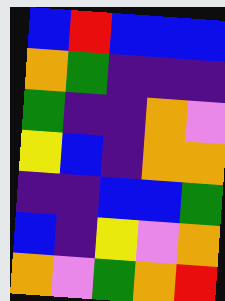[["blue", "red", "blue", "blue", "blue"], ["orange", "green", "indigo", "indigo", "indigo"], ["green", "indigo", "indigo", "orange", "violet"], ["yellow", "blue", "indigo", "orange", "orange"], ["indigo", "indigo", "blue", "blue", "green"], ["blue", "indigo", "yellow", "violet", "orange"], ["orange", "violet", "green", "orange", "red"]]